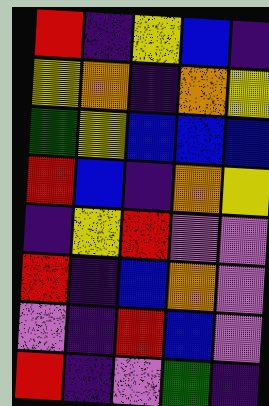[["red", "indigo", "yellow", "blue", "indigo"], ["yellow", "orange", "indigo", "orange", "yellow"], ["green", "yellow", "blue", "blue", "blue"], ["red", "blue", "indigo", "orange", "yellow"], ["indigo", "yellow", "red", "violet", "violet"], ["red", "indigo", "blue", "orange", "violet"], ["violet", "indigo", "red", "blue", "violet"], ["red", "indigo", "violet", "green", "indigo"]]